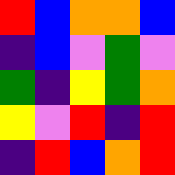[["red", "blue", "orange", "orange", "blue"], ["indigo", "blue", "violet", "green", "violet"], ["green", "indigo", "yellow", "green", "orange"], ["yellow", "violet", "red", "indigo", "red"], ["indigo", "red", "blue", "orange", "red"]]